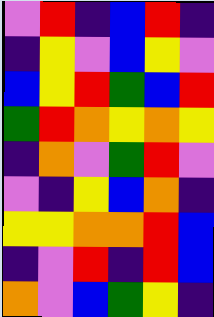[["violet", "red", "indigo", "blue", "red", "indigo"], ["indigo", "yellow", "violet", "blue", "yellow", "violet"], ["blue", "yellow", "red", "green", "blue", "red"], ["green", "red", "orange", "yellow", "orange", "yellow"], ["indigo", "orange", "violet", "green", "red", "violet"], ["violet", "indigo", "yellow", "blue", "orange", "indigo"], ["yellow", "yellow", "orange", "orange", "red", "blue"], ["indigo", "violet", "red", "indigo", "red", "blue"], ["orange", "violet", "blue", "green", "yellow", "indigo"]]